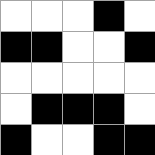[["white", "white", "white", "black", "white"], ["black", "black", "white", "white", "black"], ["white", "white", "white", "white", "white"], ["white", "black", "black", "black", "white"], ["black", "white", "white", "black", "black"]]